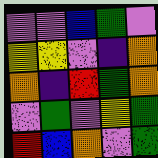[["violet", "violet", "blue", "green", "violet"], ["yellow", "yellow", "violet", "indigo", "orange"], ["orange", "indigo", "red", "green", "orange"], ["violet", "green", "violet", "yellow", "green"], ["red", "blue", "orange", "violet", "green"]]